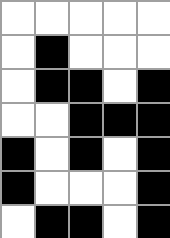[["white", "white", "white", "white", "white"], ["white", "black", "white", "white", "white"], ["white", "black", "black", "white", "black"], ["white", "white", "black", "black", "black"], ["black", "white", "black", "white", "black"], ["black", "white", "white", "white", "black"], ["white", "black", "black", "white", "black"]]